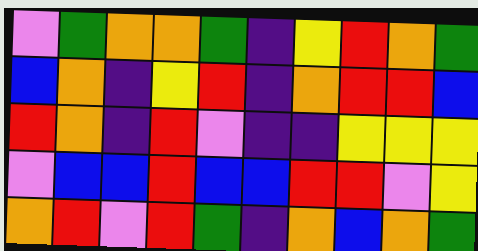[["violet", "green", "orange", "orange", "green", "indigo", "yellow", "red", "orange", "green"], ["blue", "orange", "indigo", "yellow", "red", "indigo", "orange", "red", "red", "blue"], ["red", "orange", "indigo", "red", "violet", "indigo", "indigo", "yellow", "yellow", "yellow"], ["violet", "blue", "blue", "red", "blue", "blue", "red", "red", "violet", "yellow"], ["orange", "red", "violet", "red", "green", "indigo", "orange", "blue", "orange", "green"]]